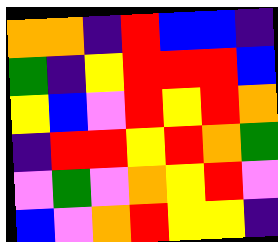[["orange", "orange", "indigo", "red", "blue", "blue", "indigo"], ["green", "indigo", "yellow", "red", "red", "red", "blue"], ["yellow", "blue", "violet", "red", "yellow", "red", "orange"], ["indigo", "red", "red", "yellow", "red", "orange", "green"], ["violet", "green", "violet", "orange", "yellow", "red", "violet"], ["blue", "violet", "orange", "red", "yellow", "yellow", "indigo"]]